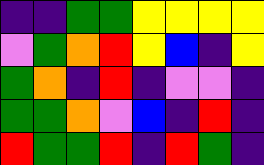[["indigo", "indigo", "green", "green", "yellow", "yellow", "yellow", "yellow"], ["violet", "green", "orange", "red", "yellow", "blue", "indigo", "yellow"], ["green", "orange", "indigo", "red", "indigo", "violet", "violet", "indigo"], ["green", "green", "orange", "violet", "blue", "indigo", "red", "indigo"], ["red", "green", "green", "red", "indigo", "red", "green", "indigo"]]